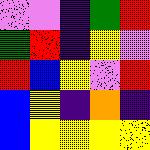[["violet", "violet", "indigo", "green", "red"], ["green", "red", "indigo", "yellow", "violet"], ["red", "blue", "yellow", "violet", "red"], ["blue", "yellow", "indigo", "orange", "indigo"], ["blue", "yellow", "yellow", "yellow", "yellow"]]